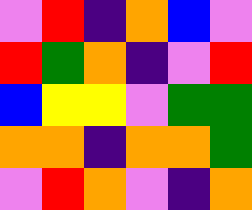[["violet", "red", "indigo", "orange", "blue", "violet"], ["red", "green", "orange", "indigo", "violet", "red"], ["blue", "yellow", "yellow", "violet", "green", "green"], ["orange", "orange", "indigo", "orange", "orange", "green"], ["violet", "red", "orange", "violet", "indigo", "orange"]]